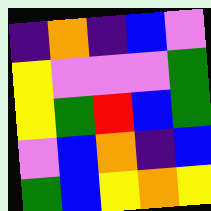[["indigo", "orange", "indigo", "blue", "violet"], ["yellow", "violet", "violet", "violet", "green"], ["yellow", "green", "red", "blue", "green"], ["violet", "blue", "orange", "indigo", "blue"], ["green", "blue", "yellow", "orange", "yellow"]]